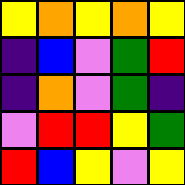[["yellow", "orange", "yellow", "orange", "yellow"], ["indigo", "blue", "violet", "green", "red"], ["indigo", "orange", "violet", "green", "indigo"], ["violet", "red", "red", "yellow", "green"], ["red", "blue", "yellow", "violet", "yellow"]]